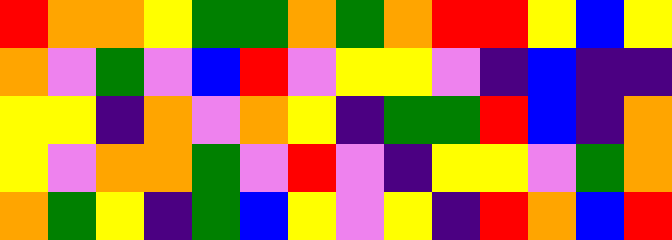[["red", "orange", "orange", "yellow", "green", "green", "orange", "green", "orange", "red", "red", "yellow", "blue", "yellow"], ["orange", "violet", "green", "violet", "blue", "red", "violet", "yellow", "yellow", "violet", "indigo", "blue", "indigo", "indigo"], ["yellow", "yellow", "indigo", "orange", "violet", "orange", "yellow", "indigo", "green", "green", "red", "blue", "indigo", "orange"], ["yellow", "violet", "orange", "orange", "green", "violet", "red", "violet", "indigo", "yellow", "yellow", "violet", "green", "orange"], ["orange", "green", "yellow", "indigo", "green", "blue", "yellow", "violet", "yellow", "indigo", "red", "orange", "blue", "red"]]